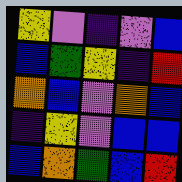[["yellow", "violet", "indigo", "violet", "blue"], ["blue", "green", "yellow", "indigo", "red"], ["orange", "blue", "violet", "orange", "blue"], ["indigo", "yellow", "violet", "blue", "blue"], ["blue", "orange", "green", "blue", "red"]]